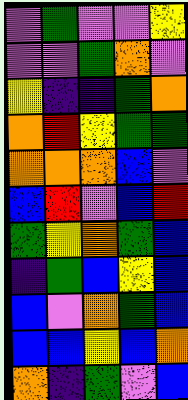[["violet", "green", "violet", "violet", "yellow"], ["violet", "violet", "green", "orange", "violet"], ["yellow", "indigo", "indigo", "green", "orange"], ["orange", "red", "yellow", "green", "green"], ["orange", "orange", "orange", "blue", "violet"], ["blue", "red", "violet", "blue", "red"], ["green", "yellow", "orange", "green", "blue"], ["indigo", "green", "blue", "yellow", "blue"], ["blue", "violet", "orange", "green", "blue"], ["blue", "blue", "yellow", "blue", "orange"], ["orange", "indigo", "green", "violet", "blue"]]